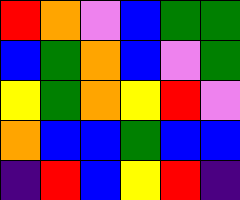[["red", "orange", "violet", "blue", "green", "green"], ["blue", "green", "orange", "blue", "violet", "green"], ["yellow", "green", "orange", "yellow", "red", "violet"], ["orange", "blue", "blue", "green", "blue", "blue"], ["indigo", "red", "blue", "yellow", "red", "indigo"]]